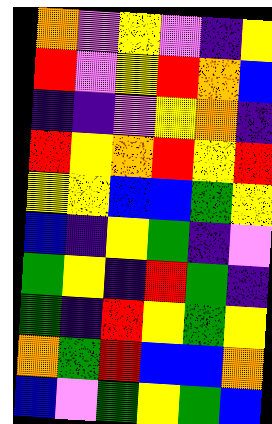[["orange", "violet", "yellow", "violet", "indigo", "yellow"], ["red", "violet", "yellow", "red", "orange", "blue"], ["indigo", "indigo", "violet", "yellow", "orange", "indigo"], ["red", "yellow", "orange", "red", "yellow", "red"], ["yellow", "yellow", "blue", "blue", "green", "yellow"], ["blue", "indigo", "yellow", "green", "indigo", "violet"], ["green", "yellow", "indigo", "red", "green", "indigo"], ["green", "indigo", "red", "yellow", "green", "yellow"], ["orange", "green", "red", "blue", "blue", "orange"], ["blue", "violet", "green", "yellow", "green", "blue"]]